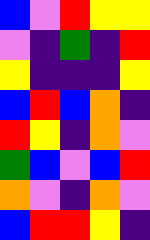[["blue", "violet", "red", "yellow", "yellow"], ["violet", "indigo", "green", "indigo", "red"], ["yellow", "indigo", "indigo", "indigo", "yellow"], ["blue", "red", "blue", "orange", "indigo"], ["red", "yellow", "indigo", "orange", "violet"], ["green", "blue", "violet", "blue", "red"], ["orange", "violet", "indigo", "orange", "violet"], ["blue", "red", "red", "yellow", "indigo"]]